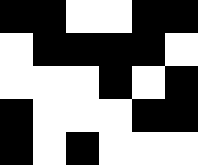[["black", "black", "white", "white", "black", "black"], ["white", "black", "black", "black", "black", "white"], ["white", "white", "white", "black", "white", "black"], ["black", "white", "white", "white", "black", "black"], ["black", "white", "black", "white", "white", "white"]]